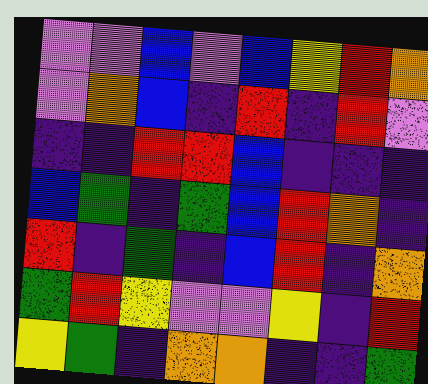[["violet", "violet", "blue", "violet", "blue", "yellow", "red", "orange"], ["violet", "orange", "blue", "indigo", "red", "indigo", "red", "violet"], ["indigo", "indigo", "red", "red", "blue", "indigo", "indigo", "indigo"], ["blue", "green", "indigo", "green", "blue", "red", "orange", "indigo"], ["red", "indigo", "green", "indigo", "blue", "red", "indigo", "orange"], ["green", "red", "yellow", "violet", "violet", "yellow", "indigo", "red"], ["yellow", "green", "indigo", "orange", "orange", "indigo", "indigo", "green"]]